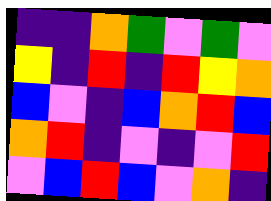[["indigo", "indigo", "orange", "green", "violet", "green", "violet"], ["yellow", "indigo", "red", "indigo", "red", "yellow", "orange"], ["blue", "violet", "indigo", "blue", "orange", "red", "blue"], ["orange", "red", "indigo", "violet", "indigo", "violet", "red"], ["violet", "blue", "red", "blue", "violet", "orange", "indigo"]]